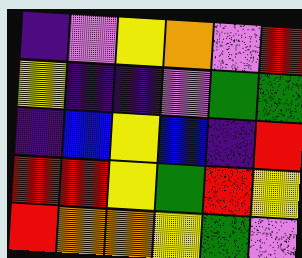[["indigo", "violet", "yellow", "orange", "violet", "red"], ["yellow", "indigo", "indigo", "violet", "green", "green"], ["indigo", "blue", "yellow", "blue", "indigo", "red"], ["red", "red", "yellow", "green", "red", "yellow"], ["red", "orange", "orange", "yellow", "green", "violet"]]